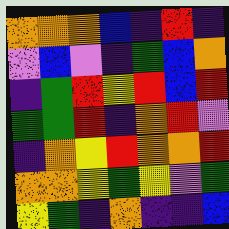[["orange", "orange", "orange", "blue", "indigo", "red", "indigo"], ["violet", "blue", "violet", "indigo", "green", "blue", "orange"], ["indigo", "green", "red", "yellow", "red", "blue", "red"], ["green", "green", "red", "indigo", "orange", "red", "violet"], ["indigo", "orange", "yellow", "red", "orange", "orange", "red"], ["orange", "orange", "yellow", "green", "yellow", "violet", "green"], ["yellow", "green", "indigo", "orange", "indigo", "indigo", "blue"]]